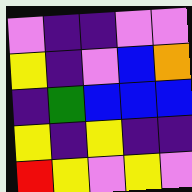[["violet", "indigo", "indigo", "violet", "violet"], ["yellow", "indigo", "violet", "blue", "orange"], ["indigo", "green", "blue", "blue", "blue"], ["yellow", "indigo", "yellow", "indigo", "indigo"], ["red", "yellow", "violet", "yellow", "violet"]]